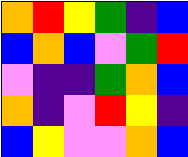[["orange", "red", "yellow", "green", "indigo", "blue"], ["blue", "orange", "blue", "violet", "green", "red"], ["violet", "indigo", "indigo", "green", "orange", "blue"], ["orange", "indigo", "violet", "red", "yellow", "indigo"], ["blue", "yellow", "violet", "violet", "orange", "blue"]]